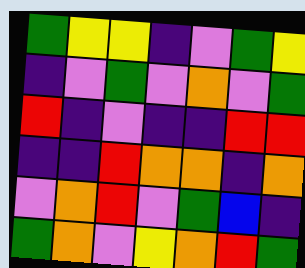[["green", "yellow", "yellow", "indigo", "violet", "green", "yellow"], ["indigo", "violet", "green", "violet", "orange", "violet", "green"], ["red", "indigo", "violet", "indigo", "indigo", "red", "red"], ["indigo", "indigo", "red", "orange", "orange", "indigo", "orange"], ["violet", "orange", "red", "violet", "green", "blue", "indigo"], ["green", "orange", "violet", "yellow", "orange", "red", "green"]]